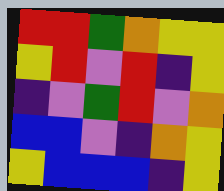[["red", "red", "green", "orange", "yellow", "yellow"], ["yellow", "red", "violet", "red", "indigo", "yellow"], ["indigo", "violet", "green", "red", "violet", "orange"], ["blue", "blue", "violet", "indigo", "orange", "yellow"], ["yellow", "blue", "blue", "blue", "indigo", "yellow"]]